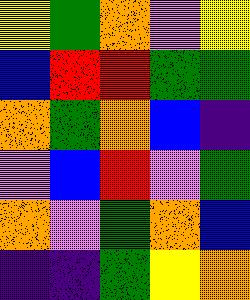[["yellow", "green", "orange", "violet", "yellow"], ["blue", "red", "red", "green", "green"], ["orange", "green", "orange", "blue", "indigo"], ["violet", "blue", "red", "violet", "green"], ["orange", "violet", "green", "orange", "blue"], ["indigo", "indigo", "green", "yellow", "orange"]]